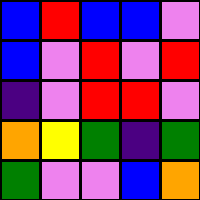[["blue", "red", "blue", "blue", "violet"], ["blue", "violet", "red", "violet", "red"], ["indigo", "violet", "red", "red", "violet"], ["orange", "yellow", "green", "indigo", "green"], ["green", "violet", "violet", "blue", "orange"]]